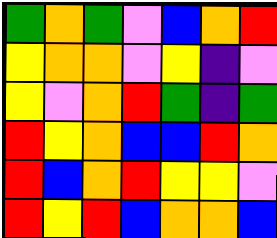[["green", "orange", "green", "violet", "blue", "orange", "red"], ["yellow", "orange", "orange", "violet", "yellow", "indigo", "violet"], ["yellow", "violet", "orange", "red", "green", "indigo", "green"], ["red", "yellow", "orange", "blue", "blue", "red", "orange"], ["red", "blue", "orange", "red", "yellow", "yellow", "violet"], ["red", "yellow", "red", "blue", "orange", "orange", "blue"]]